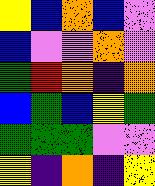[["yellow", "blue", "orange", "blue", "violet"], ["blue", "violet", "violet", "orange", "violet"], ["green", "red", "orange", "indigo", "orange"], ["blue", "green", "blue", "yellow", "green"], ["green", "green", "green", "violet", "violet"], ["yellow", "indigo", "orange", "indigo", "yellow"]]